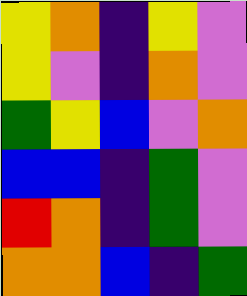[["yellow", "orange", "indigo", "yellow", "violet"], ["yellow", "violet", "indigo", "orange", "violet"], ["green", "yellow", "blue", "violet", "orange"], ["blue", "blue", "indigo", "green", "violet"], ["red", "orange", "indigo", "green", "violet"], ["orange", "orange", "blue", "indigo", "green"]]